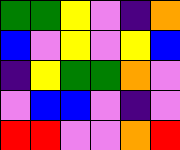[["green", "green", "yellow", "violet", "indigo", "orange"], ["blue", "violet", "yellow", "violet", "yellow", "blue"], ["indigo", "yellow", "green", "green", "orange", "violet"], ["violet", "blue", "blue", "violet", "indigo", "violet"], ["red", "red", "violet", "violet", "orange", "red"]]